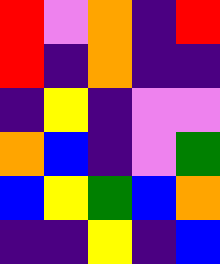[["red", "violet", "orange", "indigo", "red"], ["red", "indigo", "orange", "indigo", "indigo"], ["indigo", "yellow", "indigo", "violet", "violet"], ["orange", "blue", "indigo", "violet", "green"], ["blue", "yellow", "green", "blue", "orange"], ["indigo", "indigo", "yellow", "indigo", "blue"]]